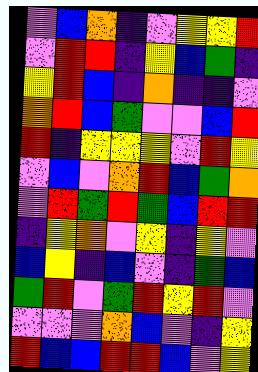[["violet", "blue", "orange", "indigo", "violet", "yellow", "yellow", "red"], ["violet", "red", "red", "indigo", "yellow", "blue", "green", "indigo"], ["yellow", "red", "blue", "indigo", "orange", "indigo", "indigo", "violet"], ["orange", "red", "blue", "green", "violet", "violet", "blue", "red"], ["red", "indigo", "yellow", "yellow", "yellow", "violet", "red", "yellow"], ["violet", "blue", "violet", "orange", "red", "blue", "green", "orange"], ["violet", "red", "green", "red", "green", "blue", "red", "red"], ["indigo", "yellow", "orange", "violet", "yellow", "indigo", "yellow", "violet"], ["blue", "yellow", "indigo", "blue", "violet", "indigo", "green", "blue"], ["green", "red", "violet", "green", "red", "yellow", "red", "violet"], ["violet", "violet", "violet", "orange", "blue", "violet", "indigo", "yellow"], ["red", "blue", "blue", "red", "red", "blue", "violet", "yellow"]]